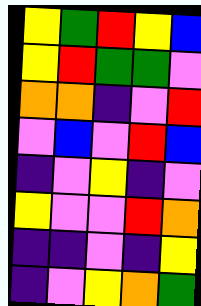[["yellow", "green", "red", "yellow", "blue"], ["yellow", "red", "green", "green", "violet"], ["orange", "orange", "indigo", "violet", "red"], ["violet", "blue", "violet", "red", "blue"], ["indigo", "violet", "yellow", "indigo", "violet"], ["yellow", "violet", "violet", "red", "orange"], ["indigo", "indigo", "violet", "indigo", "yellow"], ["indigo", "violet", "yellow", "orange", "green"]]